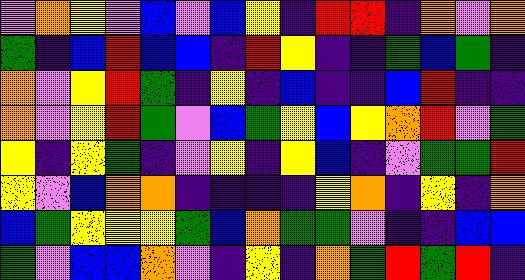[["violet", "orange", "yellow", "violet", "blue", "violet", "blue", "yellow", "indigo", "red", "red", "indigo", "orange", "violet", "orange"], ["green", "indigo", "blue", "red", "blue", "blue", "indigo", "red", "yellow", "indigo", "indigo", "green", "blue", "green", "indigo"], ["orange", "violet", "yellow", "red", "green", "indigo", "yellow", "indigo", "blue", "indigo", "indigo", "blue", "red", "indigo", "indigo"], ["orange", "violet", "yellow", "red", "green", "violet", "blue", "green", "yellow", "blue", "yellow", "orange", "red", "violet", "green"], ["yellow", "indigo", "yellow", "green", "indigo", "violet", "yellow", "indigo", "yellow", "blue", "indigo", "violet", "green", "green", "red"], ["yellow", "violet", "blue", "orange", "orange", "indigo", "indigo", "indigo", "indigo", "yellow", "orange", "indigo", "yellow", "indigo", "orange"], ["blue", "green", "yellow", "yellow", "yellow", "green", "blue", "orange", "green", "green", "violet", "indigo", "indigo", "blue", "blue"], ["green", "violet", "blue", "blue", "orange", "violet", "indigo", "yellow", "indigo", "orange", "green", "red", "green", "red", "indigo"]]